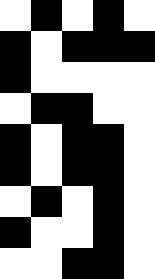[["white", "black", "white", "black", "white"], ["black", "white", "black", "black", "black"], ["black", "white", "white", "white", "white"], ["white", "black", "black", "white", "white"], ["black", "white", "black", "black", "white"], ["black", "white", "black", "black", "white"], ["white", "black", "white", "black", "white"], ["black", "white", "white", "black", "white"], ["white", "white", "black", "black", "white"]]